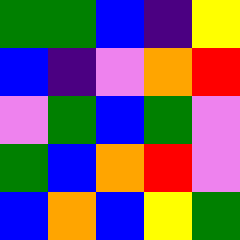[["green", "green", "blue", "indigo", "yellow"], ["blue", "indigo", "violet", "orange", "red"], ["violet", "green", "blue", "green", "violet"], ["green", "blue", "orange", "red", "violet"], ["blue", "orange", "blue", "yellow", "green"]]